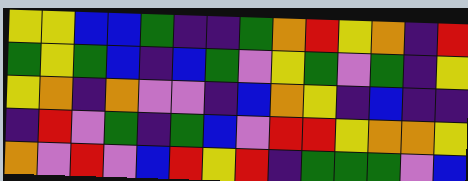[["yellow", "yellow", "blue", "blue", "green", "indigo", "indigo", "green", "orange", "red", "yellow", "orange", "indigo", "red"], ["green", "yellow", "green", "blue", "indigo", "blue", "green", "violet", "yellow", "green", "violet", "green", "indigo", "yellow"], ["yellow", "orange", "indigo", "orange", "violet", "violet", "indigo", "blue", "orange", "yellow", "indigo", "blue", "indigo", "indigo"], ["indigo", "red", "violet", "green", "indigo", "green", "blue", "violet", "red", "red", "yellow", "orange", "orange", "yellow"], ["orange", "violet", "red", "violet", "blue", "red", "yellow", "red", "indigo", "green", "green", "green", "violet", "blue"]]